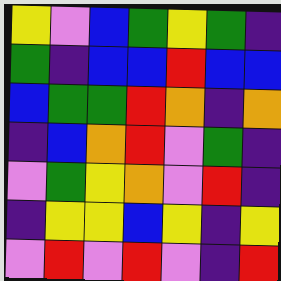[["yellow", "violet", "blue", "green", "yellow", "green", "indigo"], ["green", "indigo", "blue", "blue", "red", "blue", "blue"], ["blue", "green", "green", "red", "orange", "indigo", "orange"], ["indigo", "blue", "orange", "red", "violet", "green", "indigo"], ["violet", "green", "yellow", "orange", "violet", "red", "indigo"], ["indigo", "yellow", "yellow", "blue", "yellow", "indigo", "yellow"], ["violet", "red", "violet", "red", "violet", "indigo", "red"]]